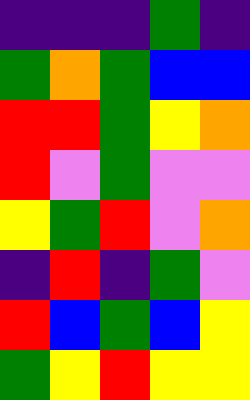[["indigo", "indigo", "indigo", "green", "indigo"], ["green", "orange", "green", "blue", "blue"], ["red", "red", "green", "yellow", "orange"], ["red", "violet", "green", "violet", "violet"], ["yellow", "green", "red", "violet", "orange"], ["indigo", "red", "indigo", "green", "violet"], ["red", "blue", "green", "blue", "yellow"], ["green", "yellow", "red", "yellow", "yellow"]]